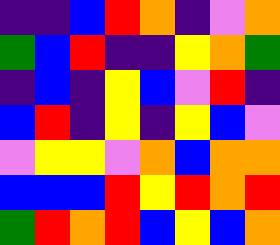[["indigo", "indigo", "blue", "red", "orange", "indigo", "violet", "orange"], ["green", "blue", "red", "indigo", "indigo", "yellow", "orange", "green"], ["indigo", "blue", "indigo", "yellow", "blue", "violet", "red", "indigo"], ["blue", "red", "indigo", "yellow", "indigo", "yellow", "blue", "violet"], ["violet", "yellow", "yellow", "violet", "orange", "blue", "orange", "orange"], ["blue", "blue", "blue", "red", "yellow", "red", "orange", "red"], ["green", "red", "orange", "red", "blue", "yellow", "blue", "orange"]]